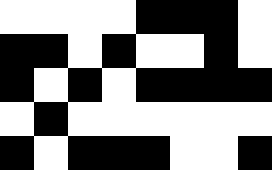[["white", "white", "white", "white", "black", "black", "black", "white"], ["black", "black", "white", "black", "white", "white", "black", "white"], ["black", "white", "black", "white", "black", "black", "black", "black"], ["white", "black", "white", "white", "white", "white", "white", "white"], ["black", "white", "black", "black", "black", "white", "white", "black"]]